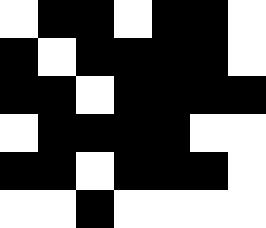[["white", "black", "black", "white", "black", "black", "white"], ["black", "white", "black", "black", "black", "black", "white"], ["black", "black", "white", "black", "black", "black", "black"], ["white", "black", "black", "black", "black", "white", "white"], ["black", "black", "white", "black", "black", "black", "white"], ["white", "white", "black", "white", "white", "white", "white"]]